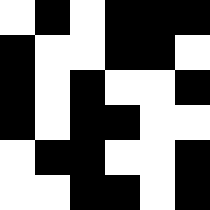[["white", "black", "white", "black", "black", "black"], ["black", "white", "white", "black", "black", "white"], ["black", "white", "black", "white", "white", "black"], ["black", "white", "black", "black", "white", "white"], ["white", "black", "black", "white", "white", "black"], ["white", "white", "black", "black", "white", "black"]]